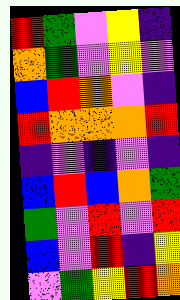[["red", "green", "violet", "yellow", "indigo"], ["orange", "green", "violet", "yellow", "violet"], ["blue", "red", "orange", "violet", "indigo"], ["red", "orange", "orange", "orange", "red"], ["indigo", "violet", "indigo", "violet", "indigo"], ["blue", "red", "blue", "orange", "green"], ["green", "violet", "red", "violet", "red"], ["blue", "violet", "red", "indigo", "yellow"], ["violet", "green", "yellow", "red", "orange"]]